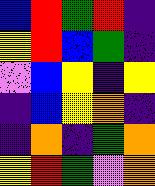[["blue", "red", "green", "red", "indigo"], ["yellow", "red", "blue", "green", "indigo"], ["violet", "blue", "yellow", "indigo", "yellow"], ["indigo", "blue", "yellow", "orange", "indigo"], ["indigo", "orange", "indigo", "green", "orange"], ["yellow", "red", "green", "violet", "orange"]]